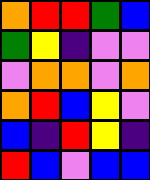[["orange", "red", "red", "green", "blue"], ["green", "yellow", "indigo", "violet", "violet"], ["violet", "orange", "orange", "violet", "orange"], ["orange", "red", "blue", "yellow", "violet"], ["blue", "indigo", "red", "yellow", "indigo"], ["red", "blue", "violet", "blue", "blue"]]